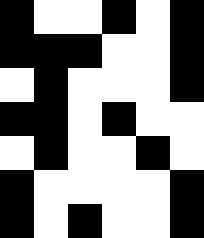[["black", "white", "white", "black", "white", "black"], ["black", "black", "black", "white", "white", "black"], ["white", "black", "white", "white", "white", "black"], ["black", "black", "white", "black", "white", "white"], ["white", "black", "white", "white", "black", "white"], ["black", "white", "white", "white", "white", "black"], ["black", "white", "black", "white", "white", "black"]]